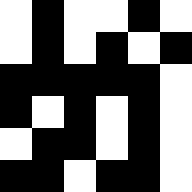[["white", "black", "white", "white", "black", "white"], ["white", "black", "white", "black", "white", "black"], ["black", "black", "black", "black", "black", "white"], ["black", "white", "black", "white", "black", "white"], ["white", "black", "black", "white", "black", "white"], ["black", "black", "white", "black", "black", "white"]]